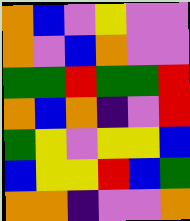[["orange", "blue", "violet", "yellow", "violet", "violet"], ["orange", "violet", "blue", "orange", "violet", "violet"], ["green", "green", "red", "green", "green", "red"], ["orange", "blue", "orange", "indigo", "violet", "red"], ["green", "yellow", "violet", "yellow", "yellow", "blue"], ["blue", "yellow", "yellow", "red", "blue", "green"], ["orange", "orange", "indigo", "violet", "violet", "orange"]]